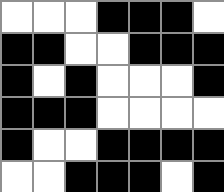[["white", "white", "white", "black", "black", "black", "white"], ["black", "black", "white", "white", "black", "black", "black"], ["black", "white", "black", "white", "white", "white", "black"], ["black", "black", "black", "white", "white", "white", "white"], ["black", "white", "white", "black", "black", "black", "black"], ["white", "white", "black", "black", "black", "white", "black"]]